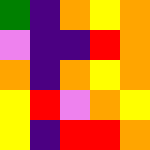[["green", "indigo", "orange", "yellow", "orange"], ["violet", "indigo", "indigo", "red", "orange"], ["orange", "indigo", "orange", "yellow", "orange"], ["yellow", "red", "violet", "orange", "yellow"], ["yellow", "indigo", "red", "red", "orange"]]